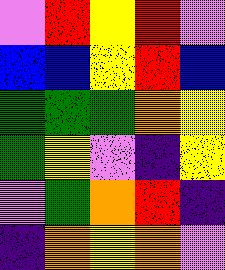[["violet", "red", "yellow", "red", "violet"], ["blue", "blue", "yellow", "red", "blue"], ["green", "green", "green", "orange", "yellow"], ["green", "yellow", "violet", "indigo", "yellow"], ["violet", "green", "orange", "red", "indigo"], ["indigo", "orange", "yellow", "orange", "violet"]]